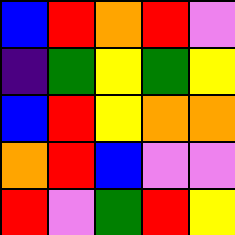[["blue", "red", "orange", "red", "violet"], ["indigo", "green", "yellow", "green", "yellow"], ["blue", "red", "yellow", "orange", "orange"], ["orange", "red", "blue", "violet", "violet"], ["red", "violet", "green", "red", "yellow"]]